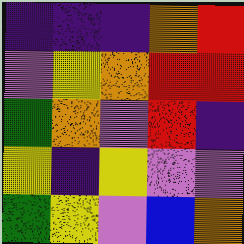[["indigo", "indigo", "indigo", "orange", "red"], ["violet", "yellow", "orange", "red", "red"], ["green", "orange", "violet", "red", "indigo"], ["yellow", "indigo", "yellow", "violet", "violet"], ["green", "yellow", "violet", "blue", "orange"]]